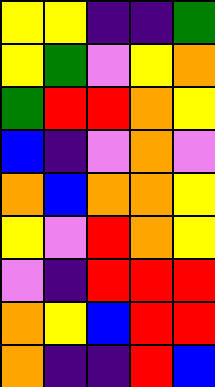[["yellow", "yellow", "indigo", "indigo", "green"], ["yellow", "green", "violet", "yellow", "orange"], ["green", "red", "red", "orange", "yellow"], ["blue", "indigo", "violet", "orange", "violet"], ["orange", "blue", "orange", "orange", "yellow"], ["yellow", "violet", "red", "orange", "yellow"], ["violet", "indigo", "red", "red", "red"], ["orange", "yellow", "blue", "red", "red"], ["orange", "indigo", "indigo", "red", "blue"]]